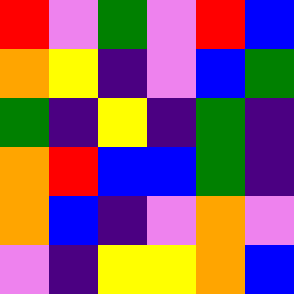[["red", "violet", "green", "violet", "red", "blue"], ["orange", "yellow", "indigo", "violet", "blue", "green"], ["green", "indigo", "yellow", "indigo", "green", "indigo"], ["orange", "red", "blue", "blue", "green", "indigo"], ["orange", "blue", "indigo", "violet", "orange", "violet"], ["violet", "indigo", "yellow", "yellow", "orange", "blue"]]